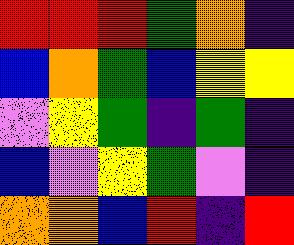[["red", "red", "red", "green", "orange", "indigo"], ["blue", "orange", "green", "blue", "yellow", "yellow"], ["violet", "yellow", "green", "indigo", "green", "indigo"], ["blue", "violet", "yellow", "green", "violet", "indigo"], ["orange", "orange", "blue", "red", "indigo", "red"]]